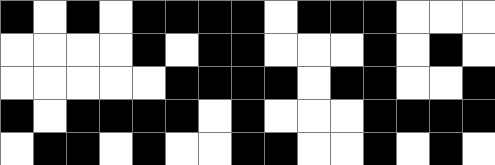[["black", "white", "black", "white", "black", "black", "black", "black", "white", "black", "black", "black", "white", "white", "white"], ["white", "white", "white", "white", "black", "white", "black", "black", "white", "white", "white", "black", "white", "black", "white"], ["white", "white", "white", "white", "white", "black", "black", "black", "black", "white", "black", "black", "white", "white", "black"], ["black", "white", "black", "black", "black", "black", "white", "black", "white", "white", "white", "black", "black", "black", "black"], ["white", "black", "black", "white", "black", "white", "white", "black", "black", "white", "white", "black", "white", "black", "white"]]